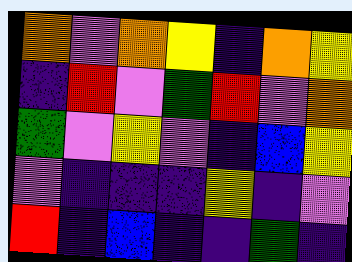[["orange", "violet", "orange", "yellow", "indigo", "orange", "yellow"], ["indigo", "red", "violet", "green", "red", "violet", "orange"], ["green", "violet", "yellow", "violet", "indigo", "blue", "yellow"], ["violet", "indigo", "indigo", "indigo", "yellow", "indigo", "violet"], ["red", "indigo", "blue", "indigo", "indigo", "green", "indigo"]]